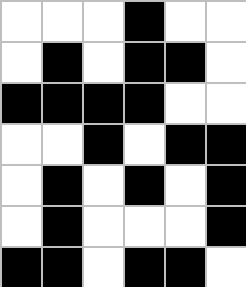[["white", "white", "white", "black", "white", "white"], ["white", "black", "white", "black", "black", "white"], ["black", "black", "black", "black", "white", "white"], ["white", "white", "black", "white", "black", "black"], ["white", "black", "white", "black", "white", "black"], ["white", "black", "white", "white", "white", "black"], ["black", "black", "white", "black", "black", "white"]]